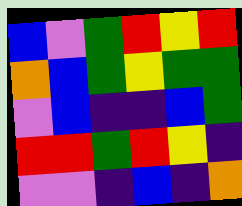[["blue", "violet", "green", "red", "yellow", "red"], ["orange", "blue", "green", "yellow", "green", "green"], ["violet", "blue", "indigo", "indigo", "blue", "green"], ["red", "red", "green", "red", "yellow", "indigo"], ["violet", "violet", "indigo", "blue", "indigo", "orange"]]